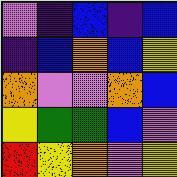[["violet", "indigo", "blue", "indigo", "blue"], ["indigo", "blue", "orange", "blue", "yellow"], ["orange", "violet", "violet", "orange", "blue"], ["yellow", "green", "green", "blue", "violet"], ["red", "yellow", "orange", "violet", "yellow"]]